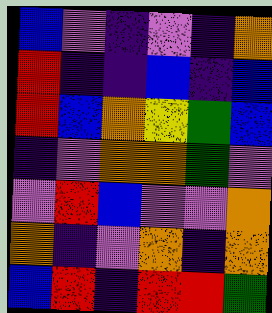[["blue", "violet", "indigo", "violet", "indigo", "orange"], ["red", "indigo", "indigo", "blue", "indigo", "blue"], ["red", "blue", "orange", "yellow", "green", "blue"], ["indigo", "violet", "orange", "orange", "green", "violet"], ["violet", "red", "blue", "violet", "violet", "orange"], ["orange", "indigo", "violet", "orange", "indigo", "orange"], ["blue", "red", "indigo", "red", "red", "green"]]